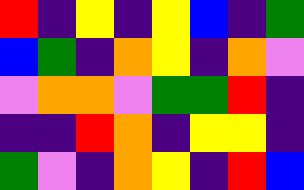[["red", "indigo", "yellow", "indigo", "yellow", "blue", "indigo", "green"], ["blue", "green", "indigo", "orange", "yellow", "indigo", "orange", "violet"], ["violet", "orange", "orange", "violet", "green", "green", "red", "indigo"], ["indigo", "indigo", "red", "orange", "indigo", "yellow", "yellow", "indigo"], ["green", "violet", "indigo", "orange", "yellow", "indigo", "red", "blue"]]